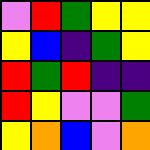[["violet", "red", "green", "yellow", "yellow"], ["yellow", "blue", "indigo", "green", "yellow"], ["red", "green", "red", "indigo", "indigo"], ["red", "yellow", "violet", "violet", "green"], ["yellow", "orange", "blue", "violet", "orange"]]